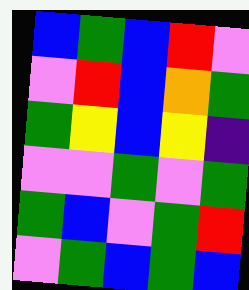[["blue", "green", "blue", "red", "violet"], ["violet", "red", "blue", "orange", "green"], ["green", "yellow", "blue", "yellow", "indigo"], ["violet", "violet", "green", "violet", "green"], ["green", "blue", "violet", "green", "red"], ["violet", "green", "blue", "green", "blue"]]